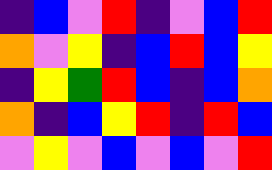[["indigo", "blue", "violet", "red", "indigo", "violet", "blue", "red"], ["orange", "violet", "yellow", "indigo", "blue", "red", "blue", "yellow"], ["indigo", "yellow", "green", "red", "blue", "indigo", "blue", "orange"], ["orange", "indigo", "blue", "yellow", "red", "indigo", "red", "blue"], ["violet", "yellow", "violet", "blue", "violet", "blue", "violet", "red"]]